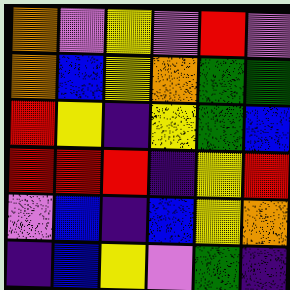[["orange", "violet", "yellow", "violet", "red", "violet"], ["orange", "blue", "yellow", "orange", "green", "green"], ["red", "yellow", "indigo", "yellow", "green", "blue"], ["red", "red", "red", "indigo", "yellow", "red"], ["violet", "blue", "indigo", "blue", "yellow", "orange"], ["indigo", "blue", "yellow", "violet", "green", "indigo"]]